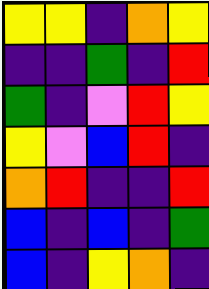[["yellow", "yellow", "indigo", "orange", "yellow"], ["indigo", "indigo", "green", "indigo", "red"], ["green", "indigo", "violet", "red", "yellow"], ["yellow", "violet", "blue", "red", "indigo"], ["orange", "red", "indigo", "indigo", "red"], ["blue", "indigo", "blue", "indigo", "green"], ["blue", "indigo", "yellow", "orange", "indigo"]]